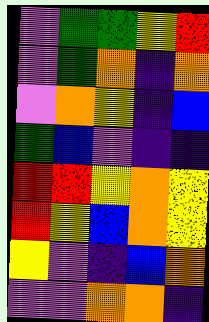[["violet", "green", "green", "yellow", "red"], ["violet", "green", "orange", "indigo", "orange"], ["violet", "orange", "yellow", "indigo", "blue"], ["green", "blue", "violet", "indigo", "indigo"], ["red", "red", "yellow", "orange", "yellow"], ["red", "yellow", "blue", "orange", "yellow"], ["yellow", "violet", "indigo", "blue", "orange"], ["violet", "violet", "orange", "orange", "indigo"]]